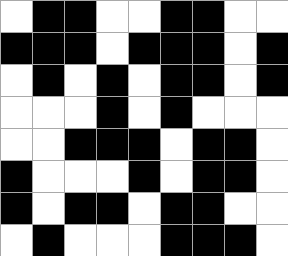[["white", "black", "black", "white", "white", "black", "black", "white", "white"], ["black", "black", "black", "white", "black", "black", "black", "white", "black"], ["white", "black", "white", "black", "white", "black", "black", "white", "black"], ["white", "white", "white", "black", "white", "black", "white", "white", "white"], ["white", "white", "black", "black", "black", "white", "black", "black", "white"], ["black", "white", "white", "white", "black", "white", "black", "black", "white"], ["black", "white", "black", "black", "white", "black", "black", "white", "white"], ["white", "black", "white", "white", "white", "black", "black", "black", "white"]]